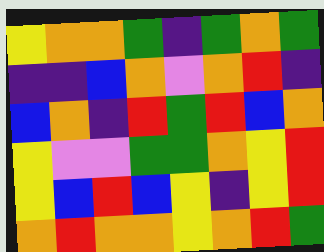[["yellow", "orange", "orange", "green", "indigo", "green", "orange", "green"], ["indigo", "indigo", "blue", "orange", "violet", "orange", "red", "indigo"], ["blue", "orange", "indigo", "red", "green", "red", "blue", "orange"], ["yellow", "violet", "violet", "green", "green", "orange", "yellow", "red"], ["yellow", "blue", "red", "blue", "yellow", "indigo", "yellow", "red"], ["orange", "red", "orange", "orange", "yellow", "orange", "red", "green"]]